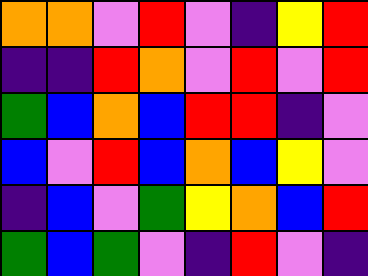[["orange", "orange", "violet", "red", "violet", "indigo", "yellow", "red"], ["indigo", "indigo", "red", "orange", "violet", "red", "violet", "red"], ["green", "blue", "orange", "blue", "red", "red", "indigo", "violet"], ["blue", "violet", "red", "blue", "orange", "blue", "yellow", "violet"], ["indigo", "blue", "violet", "green", "yellow", "orange", "blue", "red"], ["green", "blue", "green", "violet", "indigo", "red", "violet", "indigo"]]